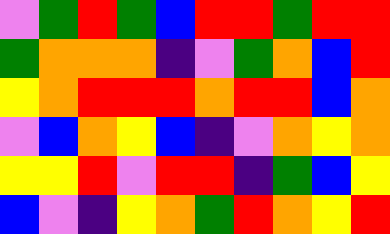[["violet", "green", "red", "green", "blue", "red", "red", "green", "red", "red"], ["green", "orange", "orange", "orange", "indigo", "violet", "green", "orange", "blue", "red"], ["yellow", "orange", "red", "red", "red", "orange", "red", "red", "blue", "orange"], ["violet", "blue", "orange", "yellow", "blue", "indigo", "violet", "orange", "yellow", "orange"], ["yellow", "yellow", "red", "violet", "red", "red", "indigo", "green", "blue", "yellow"], ["blue", "violet", "indigo", "yellow", "orange", "green", "red", "orange", "yellow", "red"]]